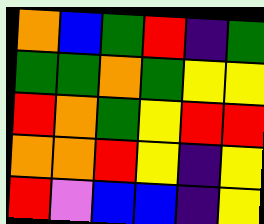[["orange", "blue", "green", "red", "indigo", "green"], ["green", "green", "orange", "green", "yellow", "yellow"], ["red", "orange", "green", "yellow", "red", "red"], ["orange", "orange", "red", "yellow", "indigo", "yellow"], ["red", "violet", "blue", "blue", "indigo", "yellow"]]